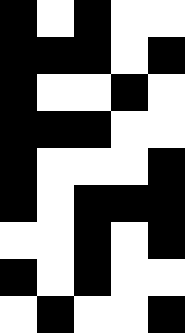[["black", "white", "black", "white", "white"], ["black", "black", "black", "white", "black"], ["black", "white", "white", "black", "white"], ["black", "black", "black", "white", "white"], ["black", "white", "white", "white", "black"], ["black", "white", "black", "black", "black"], ["white", "white", "black", "white", "black"], ["black", "white", "black", "white", "white"], ["white", "black", "white", "white", "black"]]